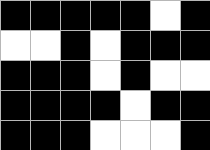[["black", "black", "black", "black", "black", "white", "black"], ["white", "white", "black", "white", "black", "black", "black"], ["black", "black", "black", "white", "black", "white", "white"], ["black", "black", "black", "black", "white", "black", "black"], ["black", "black", "black", "white", "white", "white", "black"]]